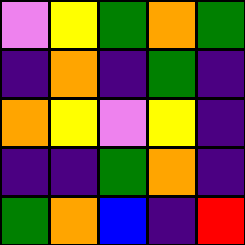[["violet", "yellow", "green", "orange", "green"], ["indigo", "orange", "indigo", "green", "indigo"], ["orange", "yellow", "violet", "yellow", "indigo"], ["indigo", "indigo", "green", "orange", "indigo"], ["green", "orange", "blue", "indigo", "red"]]